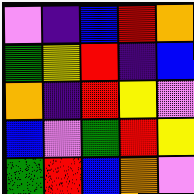[["violet", "indigo", "blue", "red", "orange"], ["green", "yellow", "red", "indigo", "blue"], ["orange", "indigo", "red", "yellow", "violet"], ["blue", "violet", "green", "red", "yellow"], ["green", "red", "blue", "orange", "violet"]]